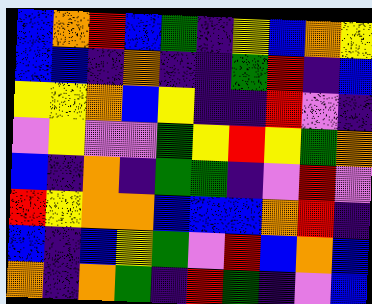[["blue", "orange", "red", "blue", "green", "indigo", "yellow", "blue", "orange", "yellow"], ["blue", "blue", "indigo", "orange", "indigo", "indigo", "green", "red", "indigo", "blue"], ["yellow", "yellow", "orange", "blue", "yellow", "indigo", "indigo", "red", "violet", "indigo"], ["violet", "yellow", "violet", "violet", "green", "yellow", "red", "yellow", "green", "orange"], ["blue", "indigo", "orange", "indigo", "green", "green", "indigo", "violet", "red", "violet"], ["red", "yellow", "orange", "orange", "blue", "blue", "blue", "orange", "red", "indigo"], ["blue", "indigo", "blue", "yellow", "green", "violet", "red", "blue", "orange", "blue"], ["orange", "indigo", "orange", "green", "indigo", "red", "green", "indigo", "violet", "blue"]]